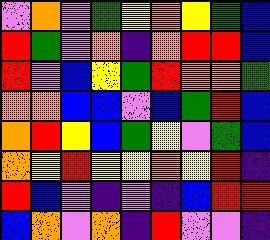[["violet", "orange", "violet", "green", "yellow", "orange", "yellow", "green", "blue"], ["red", "green", "violet", "orange", "indigo", "orange", "red", "red", "blue"], ["red", "violet", "blue", "yellow", "green", "red", "orange", "orange", "green"], ["orange", "orange", "blue", "blue", "violet", "blue", "green", "red", "blue"], ["orange", "red", "yellow", "blue", "green", "yellow", "violet", "green", "blue"], ["orange", "yellow", "red", "yellow", "yellow", "orange", "yellow", "red", "indigo"], ["red", "blue", "violet", "indigo", "violet", "indigo", "blue", "red", "red"], ["blue", "orange", "violet", "orange", "indigo", "red", "violet", "violet", "indigo"]]